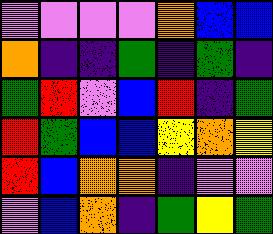[["violet", "violet", "violet", "violet", "orange", "blue", "blue"], ["orange", "indigo", "indigo", "green", "indigo", "green", "indigo"], ["green", "red", "violet", "blue", "red", "indigo", "green"], ["red", "green", "blue", "blue", "yellow", "orange", "yellow"], ["red", "blue", "orange", "orange", "indigo", "violet", "violet"], ["violet", "blue", "orange", "indigo", "green", "yellow", "green"]]